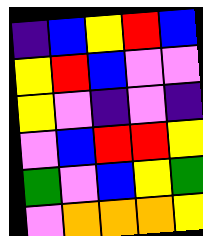[["indigo", "blue", "yellow", "red", "blue"], ["yellow", "red", "blue", "violet", "violet"], ["yellow", "violet", "indigo", "violet", "indigo"], ["violet", "blue", "red", "red", "yellow"], ["green", "violet", "blue", "yellow", "green"], ["violet", "orange", "orange", "orange", "yellow"]]